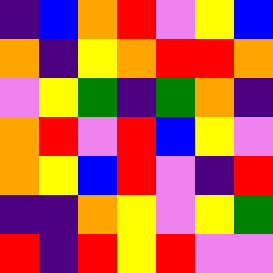[["indigo", "blue", "orange", "red", "violet", "yellow", "blue"], ["orange", "indigo", "yellow", "orange", "red", "red", "orange"], ["violet", "yellow", "green", "indigo", "green", "orange", "indigo"], ["orange", "red", "violet", "red", "blue", "yellow", "violet"], ["orange", "yellow", "blue", "red", "violet", "indigo", "red"], ["indigo", "indigo", "orange", "yellow", "violet", "yellow", "green"], ["red", "indigo", "red", "yellow", "red", "violet", "violet"]]